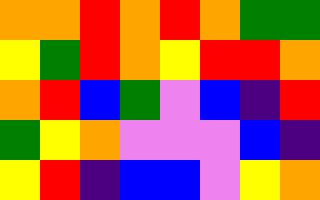[["orange", "orange", "red", "orange", "red", "orange", "green", "green"], ["yellow", "green", "red", "orange", "yellow", "red", "red", "orange"], ["orange", "red", "blue", "green", "violet", "blue", "indigo", "red"], ["green", "yellow", "orange", "violet", "violet", "violet", "blue", "indigo"], ["yellow", "red", "indigo", "blue", "blue", "violet", "yellow", "orange"]]